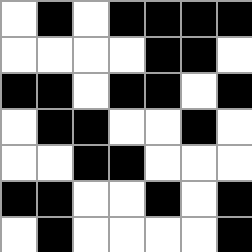[["white", "black", "white", "black", "black", "black", "black"], ["white", "white", "white", "white", "black", "black", "white"], ["black", "black", "white", "black", "black", "white", "black"], ["white", "black", "black", "white", "white", "black", "white"], ["white", "white", "black", "black", "white", "white", "white"], ["black", "black", "white", "white", "black", "white", "black"], ["white", "black", "white", "white", "white", "white", "black"]]